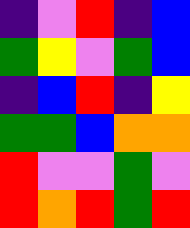[["indigo", "violet", "red", "indigo", "blue"], ["green", "yellow", "violet", "green", "blue"], ["indigo", "blue", "red", "indigo", "yellow"], ["green", "green", "blue", "orange", "orange"], ["red", "violet", "violet", "green", "violet"], ["red", "orange", "red", "green", "red"]]